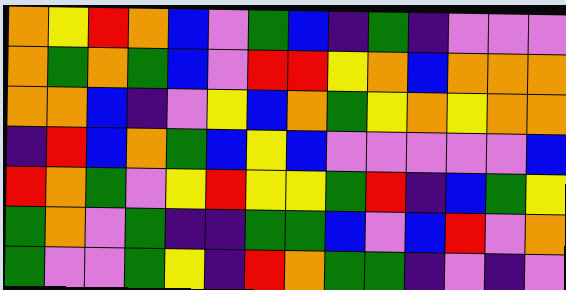[["orange", "yellow", "red", "orange", "blue", "violet", "green", "blue", "indigo", "green", "indigo", "violet", "violet", "violet"], ["orange", "green", "orange", "green", "blue", "violet", "red", "red", "yellow", "orange", "blue", "orange", "orange", "orange"], ["orange", "orange", "blue", "indigo", "violet", "yellow", "blue", "orange", "green", "yellow", "orange", "yellow", "orange", "orange"], ["indigo", "red", "blue", "orange", "green", "blue", "yellow", "blue", "violet", "violet", "violet", "violet", "violet", "blue"], ["red", "orange", "green", "violet", "yellow", "red", "yellow", "yellow", "green", "red", "indigo", "blue", "green", "yellow"], ["green", "orange", "violet", "green", "indigo", "indigo", "green", "green", "blue", "violet", "blue", "red", "violet", "orange"], ["green", "violet", "violet", "green", "yellow", "indigo", "red", "orange", "green", "green", "indigo", "violet", "indigo", "violet"]]